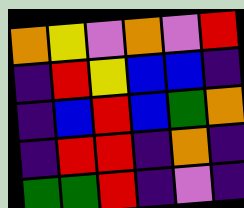[["orange", "yellow", "violet", "orange", "violet", "red"], ["indigo", "red", "yellow", "blue", "blue", "indigo"], ["indigo", "blue", "red", "blue", "green", "orange"], ["indigo", "red", "red", "indigo", "orange", "indigo"], ["green", "green", "red", "indigo", "violet", "indigo"]]